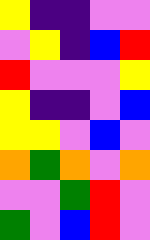[["yellow", "indigo", "indigo", "violet", "violet"], ["violet", "yellow", "indigo", "blue", "red"], ["red", "violet", "violet", "violet", "yellow"], ["yellow", "indigo", "indigo", "violet", "blue"], ["yellow", "yellow", "violet", "blue", "violet"], ["orange", "green", "orange", "violet", "orange"], ["violet", "violet", "green", "red", "violet"], ["green", "violet", "blue", "red", "violet"]]